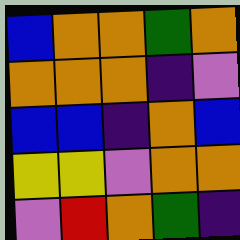[["blue", "orange", "orange", "green", "orange"], ["orange", "orange", "orange", "indigo", "violet"], ["blue", "blue", "indigo", "orange", "blue"], ["yellow", "yellow", "violet", "orange", "orange"], ["violet", "red", "orange", "green", "indigo"]]